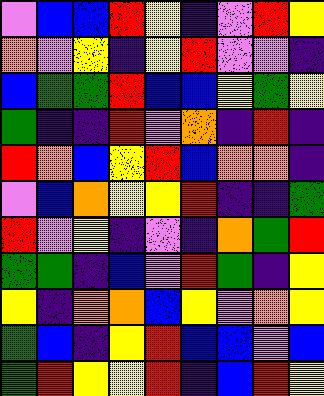[["violet", "blue", "blue", "red", "yellow", "indigo", "violet", "red", "yellow"], ["orange", "violet", "yellow", "indigo", "yellow", "red", "violet", "violet", "indigo"], ["blue", "green", "green", "red", "blue", "blue", "yellow", "green", "yellow"], ["green", "indigo", "indigo", "red", "violet", "orange", "indigo", "red", "indigo"], ["red", "orange", "blue", "yellow", "red", "blue", "orange", "orange", "indigo"], ["violet", "blue", "orange", "yellow", "yellow", "red", "indigo", "indigo", "green"], ["red", "violet", "yellow", "indigo", "violet", "indigo", "orange", "green", "red"], ["green", "green", "indigo", "blue", "violet", "red", "green", "indigo", "yellow"], ["yellow", "indigo", "orange", "orange", "blue", "yellow", "violet", "orange", "yellow"], ["green", "blue", "indigo", "yellow", "red", "blue", "blue", "violet", "blue"], ["green", "red", "yellow", "yellow", "red", "indigo", "blue", "red", "yellow"]]